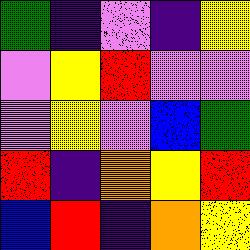[["green", "indigo", "violet", "indigo", "yellow"], ["violet", "yellow", "red", "violet", "violet"], ["violet", "yellow", "violet", "blue", "green"], ["red", "indigo", "orange", "yellow", "red"], ["blue", "red", "indigo", "orange", "yellow"]]